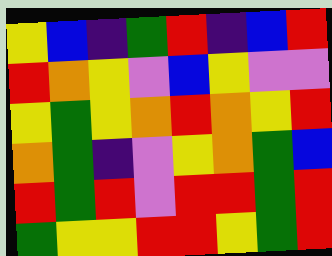[["yellow", "blue", "indigo", "green", "red", "indigo", "blue", "red"], ["red", "orange", "yellow", "violet", "blue", "yellow", "violet", "violet"], ["yellow", "green", "yellow", "orange", "red", "orange", "yellow", "red"], ["orange", "green", "indigo", "violet", "yellow", "orange", "green", "blue"], ["red", "green", "red", "violet", "red", "red", "green", "red"], ["green", "yellow", "yellow", "red", "red", "yellow", "green", "red"]]